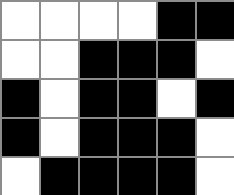[["white", "white", "white", "white", "black", "black"], ["white", "white", "black", "black", "black", "white"], ["black", "white", "black", "black", "white", "black"], ["black", "white", "black", "black", "black", "white"], ["white", "black", "black", "black", "black", "white"]]